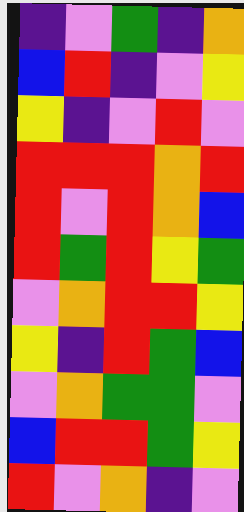[["indigo", "violet", "green", "indigo", "orange"], ["blue", "red", "indigo", "violet", "yellow"], ["yellow", "indigo", "violet", "red", "violet"], ["red", "red", "red", "orange", "red"], ["red", "violet", "red", "orange", "blue"], ["red", "green", "red", "yellow", "green"], ["violet", "orange", "red", "red", "yellow"], ["yellow", "indigo", "red", "green", "blue"], ["violet", "orange", "green", "green", "violet"], ["blue", "red", "red", "green", "yellow"], ["red", "violet", "orange", "indigo", "violet"]]